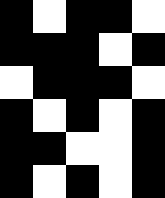[["black", "white", "black", "black", "white"], ["black", "black", "black", "white", "black"], ["white", "black", "black", "black", "white"], ["black", "white", "black", "white", "black"], ["black", "black", "white", "white", "black"], ["black", "white", "black", "white", "black"]]